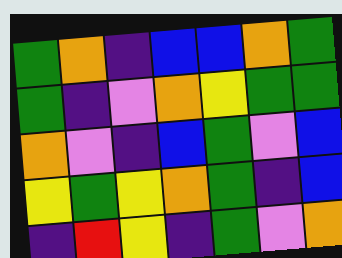[["green", "orange", "indigo", "blue", "blue", "orange", "green"], ["green", "indigo", "violet", "orange", "yellow", "green", "green"], ["orange", "violet", "indigo", "blue", "green", "violet", "blue"], ["yellow", "green", "yellow", "orange", "green", "indigo", "blue"], ["indigo", "red", "yellow", "indigo", "green", "violet", "orange"]]